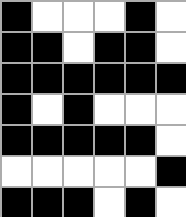[["black", "white", "white", "white", "black", "white"], ["black", "black", "white", "black", "black", "white"], ["black", "black", "black", "black", "black", "black"], ["black", "white", "black", "white", "white", "white"], ["black", "black", "black", "black", "black", "white"], ["white", "white", "white", "white", "white", "black"], ["black", "black", "black", "white", "black", "white"]]